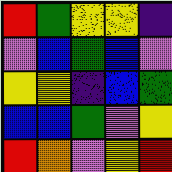[["red", "green", "yellow", "yellow", "indigo"], ["violet", "blue", "green", "blue", "violet"], ["yellow", "yellow", "indigo", "blue", "green"], ["blue", "blue", "green", "violet", "yellow"], ["red", "orange", "violet", "yellow", "red"]]